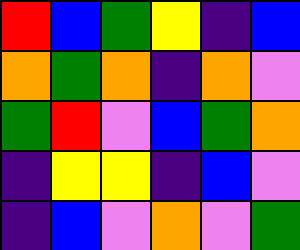[["red", "blue", "green", "yellow", "indigo", "blue"], ["orange", "green", "orange", "indigo", "orange", "violet"], ["green", "red", "violet", "blue", "green", "orange"], ["indigo", "yellow", "yellow", "indigo", "blue", "violet"], ["indigo", "blue", "violet", "orange", "violet", "green"]]